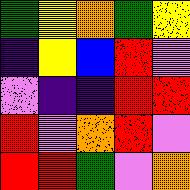[["green", "yellow", "orange", "green", "yellow"], ["indigo", "yellow", "blue", "red", "violet"], ["violet", "indigo", "indigo", "red", "red"], ["red", "violet", "orange", "red", "violet"], ["red", "red", "green", "violet", "orange"]]